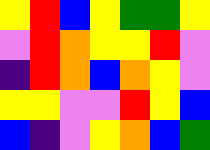[["yellow", "red", "blue", "yellow", "green", "green", "yellow"], ["violet", "red", "orange", "yellow", "yellow", "red", "violet"], ["indigo", "red", "orange", "blue", "orange", "yellow", "violet"], ["yellow", "yellow", "violet", "violet", "red", "yellow", "blue"], ["blue", "indigo", "violet", "yellow", "orange", "blue", "green"]]